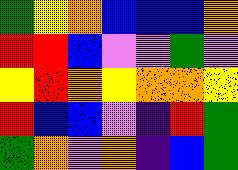[["green", "yellow", "orange", "blue", "blue", "blue", "orange"], ["red", "red", "blue", "violet", "violet", "green", "violet"], ["yellow", "red", "orange", "yellow", "orange", "orange", "yellow"], ["red", "blue", "blue", "violet", "indigo", "red", "green"], ["green", "orange", "violet", "orange", "indigo", "blue", "green"]]